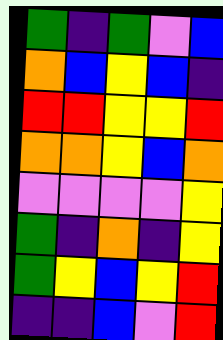[["green", "indigo", "green", "violet", "blue"], ["orange", "blue", "yellow", "blue", "indigo"], ["red", "red", "yellow", "yellow", "red"], ["orange", "orange", "yellow", "blue", "orange"], ["violet", "violet", "violet", "violet", "yellow"], ["green", "indigo", "orange", "indigo", "yellow"], ["green", "yellow", "blue", "yellow", "red"], ["indigo", "indigo", "blue", "violet", "red"]]